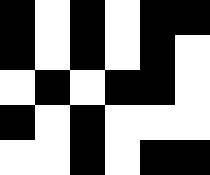[["black", "white", "black", "white", "black", "black"], ["black", "white", "black", "white", "black", "white"], ["white", "black", "white", "black", "black", "white"], ["black", "white", "black", "white", "white", "white"], ["white", "white", "black", "white", "black", "black"]]